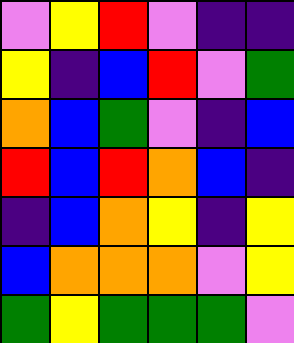[["violet", "yellow", "red", "violet", "indigo", "indigo"], ["yellow", "indigo", "blue", "red", "violet", "green"], ["orange", "blue", "green", "violet", "indigo", "blue"], ["red", "blue", "red", "orange", "blue", "indigo"], ["indigo", "blue", "orange", "yellow", "indigo", "yellow"], ["blue", "orange", "orange", "orange", "violet", "yellow"], ["green", "yellow", "green", "green", "green", "violet"]]